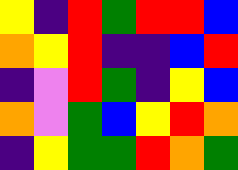[["yellow", "indigo", "red", "green", "red", "red", "blue"], ["orange", "yellow", "red", "indigo", "indigo", "blue", "red"], ["indigo", "violet", "red", "green", "indigo", "yellow", "blue"], ["orange", "violet", "green", "blue", "yellow", "red", "orange"], ["indigo", "yellow", "green", "green", "red", "orange", "green"]]